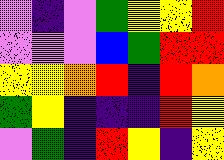[["violet", "indigo", "violet", "green", "yellow", "yellow", "red"], ["violet", "violet", "violet", "blue", "green", "red", "red"], ["yellow", "yellow", "orange", "red", "indigo", "red", "orange"], ["green", "yellow", "indigo", "indigo", "indigo", "red", "yellow"], ["violet", "green", "indigo", "red", "yellow", "indigo", "yellow"]]